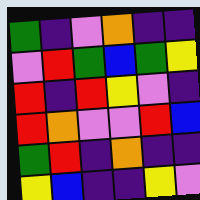[["green", "indigo", "violet", "orange", "indigo", "indigo"], ["violet", "red", "green", "blue", "green", "yellow"], ["red", "indigo", "red", "yellow", "violet", "indigo"], ["red", "orange", "violet", "violet", "red", "blue"], ["green", "red", "indigo", "orange", "indigo", "indigo"], ["yellow", "blue", "indigo", "indigo", "yellow", "violet"]]